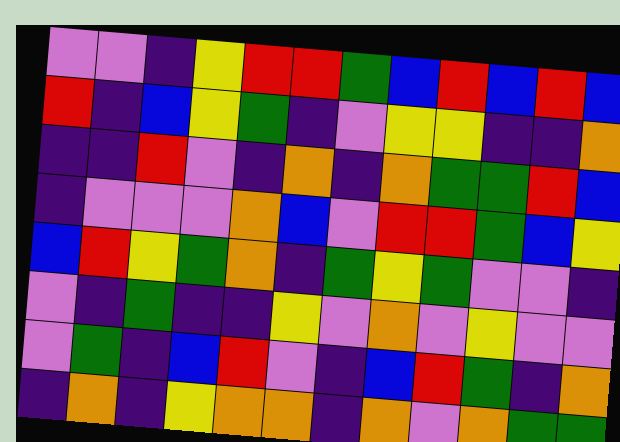[["violet", "violet", "indigo", "yellow", "red", "red", "green", "blue", "red", "blue", "red", "blue"], ["red", "indigo", "blue", "yellow", "green", "indigo", "violet", "yellow", "yellow", "indigo", "indigo", "orange"], ["indigo", "indigo", "red", "violet", "indigo", "orange", "indigo", "orange", "green", "green", "red", "blue"], ["indigo", "violet", "violet", "violet", "orange", "blue", "violet", "red", "red", "green", "blue", "yellow"], ["blue", "red", "yellow", "green", "orange", "indigo", "green", "yellow", "green", "violet", "violet", "indigo"], ["violet", "indigo", "green", "indigo", "indigo", "yellow", "violet", "orange", "violet", "yellow", "violet", "violet"], ["violet", "green", "indigo", "blue", "red", "violet", "indigo", "blue", "red", "green", "indigo", "orange"], ["indigo", "orange", "indigo", "yellow", "orange", "orange", "indigo", "orange", "violet", "orange", "green", "green"]]